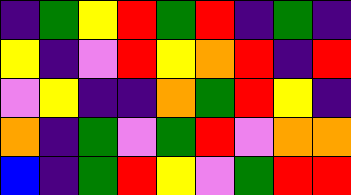[["indigo", "green", "yellow", "red", "green", "red", "indigo", "green", "indigo"], ["yellow", "indigo", "violet", "red", "yellow", "orange", "red", "indigo", "red"], ["violet", "yellow", "indigo", "indigo", "orange", "green", "red", "yellow", "indigo"], ["orange", "indigo", "green", "violet", "green", "red", "violet", "orange", "orange"], ["blue", "indigo", "green", "red", "yellow", "violet", "green", "red", "red"]]